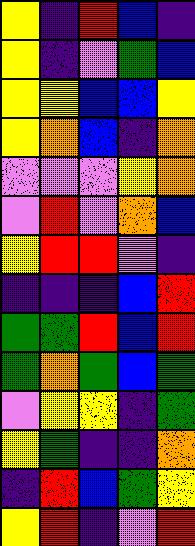[["yellow", "indigo", "red", "blue", "indigo"], ["yellow", "indigo", "violet", "green", "blue"], ["yellow", "yellow", "blue", "blue", "yellow"], ["yellow", "orange", "blue", "indigo", "orange"], ["violet", "violet", "violet", "yellow", "orange"], ["violet", "red", "violet", "orange", "blue"], ["yellow", "red", "red", "violet", "indigo"], ["indigo", "indigo", "indigo", "blue", "red"], ["green", "green", "red", "blue", "red"], ["green", "orange", "green", "blue", "green"], ["violet", "yellow", "yellow", "indigo", "green"], ["yellow", "green", "indigo", "indigo", "orange"], ["indigo", "red", "blue", "green", "yellow"], ["yellow", "red", "indigo", "violet", "red"]]